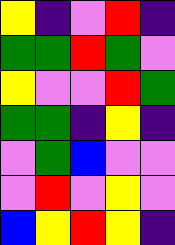[["yellow", "indigo", "violet", "red", "indigo"], ["green", "green", "red", "green", "violet"], ["yellow", "violet", "violet", "red", "green"], ["green", "green", "indigo", "yellow", "indigo"], ["violet", "green", "blue", "violet", "violet"], ["violet", "red", "violet", "yellow", "violet"], ["blue", "yellow", "red", "yellow", "indigo"]]